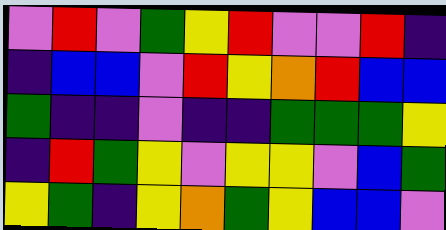[["violet", "red", "violet", "green", "yellow", "red", "violet", "violet", "red", "indigo"], ["indigo", "blue", "blue", "violet", "red", "yellow", "orange", "red", "blue", "blue"], ["green", "indigo", "indigo", "violet", "indigo", "indigo", "green", "green", "green", "yellow"], ["indigo", "red", "green", "yellow", "violet", "yellow", "yellow", "violet", "blue", "green"], ["yellow", "green", "indigo", "yellow", "orange", "green", "yellow", "blue", "blue", "violet"]]